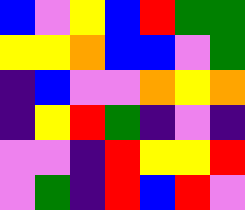[["blue", "violet", "yellow", "blue", "red", "green", "green"], ["yellow", "yellow", "orange", "blue", "blue", "violet", "green"], ["indigo", "blue", "violet", "violet", "orange", "yellow", "orange"], ["indigo", "yellow", "red", "green", "indigo", "violet", "indigo"], ["violet", "violet", "indigo", "red", "yellow", "yellow", "red"], ["violet", "green", "indigo", "red", "blue", "red", "violet"]]